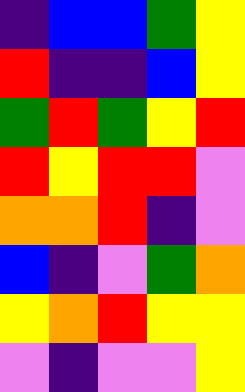[["indigo", "blue", "blue", "green", "yellow"], ["red", "indigo", "indigo", "blue", "yellow"], ["green", "red", "green", "yellow", "red"], ["red", "yellow", "red", "red", "violet"], ["orange", "orange", "red", "indigo", "violet"], ["blue", "indigo", "violet", "green", "orange"], ["yellow", "orange", "red", "yellow", "yellow"], ["violet", "indigo", "violet", "violet", "yellow"]]